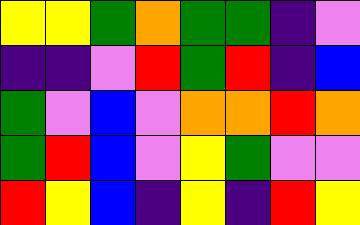[["yellow", "yellow", "green", "orange", "green", "green", "indigo", "violet"], ["indigo", "indigo", "violet", "red", "green", "red", "indigo", "blue"], ["green", "violet", "blue", "violet", "orange", "orange", "red", "orange"], ["green", "red", "blue", "violet", "yellow", "green", "violet", "violet"], ["red", "yellow", "blue", "indigo", "yellow", "indigo", "red", "yellow"]]